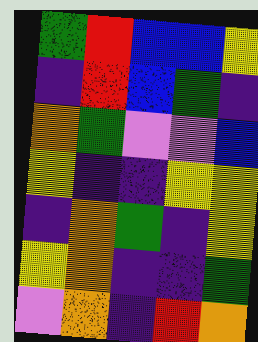[["green", "red", "blue", "blue", "yellow"], ["indigo", "red", "blue", "green", "indigo"], ["orange", "green", "violet", "violet", "blue"], ["yellow", "indigo", "indigo", "yellow", "yellow"], ["indigo", "orange", "green", "indigo", "yellow"], ["yellow", "orange", "indigo", "indigo", "green"], ["violet", "orange", "indigo", "red", "orange"]]